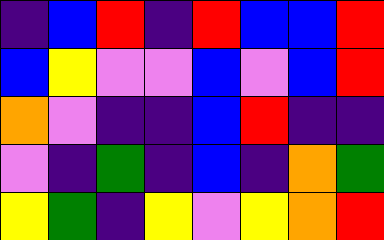[["indigo", "blue", "red", "indigo", "red", "blue", "blue", "red"], ["blue", "yellow", "violet", "violet", "blue", "violet", "blue", "red"], ["orange", "violet", "indigo", "indigo", "blue", "red", "indigo", "indigo"], ["violet", "indigo", "green", "indigo", "blue", "indigo", "orange", "green"], ["yellow", "green", "indigo", "yellow", "violet", "yellow", "orange", "red"]]